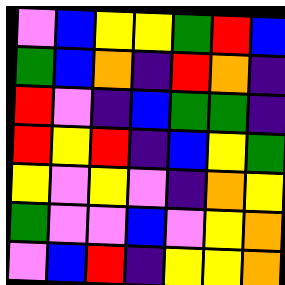[["violet", "blue", "yellow", "yellow", "green", "red", "blue"], ["green", "blue", "orange", "indigo", "red", "orange", "indigo"], ["red", "violet", "indigo", "blue", "green", "green", "indigo"], ["red", "yellow", "red", "indigo", "blue", "yellow", "green"], ["yellow", "violet", "yellow", "violet", "indigo", "orange", "yellow"], ["green", "violet", "violet", "blue", "violet", "yellow", "orange"], ["violet", "blue", "red", "indigo", "yellow", "yellow", "orange"]]